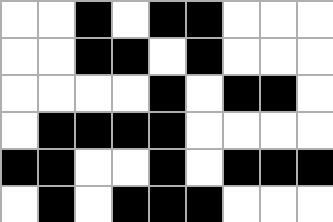[["white", "white", "black", "white", "black", "black", "white", "white", "white"], ["white", "white", "black", "black", "white", "black", "white", "white", "white"], ["white", "white", "white", "white", "black", "white", "black", "black", "white"], ["white", "black", "black", "black", "black", "white", "white", "white", "white"], ["black", "black", "white", "white", "black", "white", "black", "black", "black"], ["white", "black", "white", "black", "black", "black", "white", "white", "white"]]